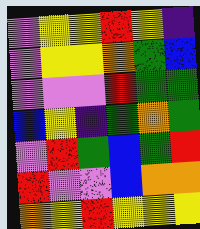[["violet", "yellow", "yellow", "red", "yellow", "indigo"], ["violet", "yellow", "yellow", "orange", "green", "blue"], ["violet", "violet", "violet", "red", "green", "green"], ["blue", "yellow", "indigo", "green", "orange", "green"], ["violet", "red", "green", "blue", "green", "red"], ["red", "violet", "violet", "blue", "orange", "orange"], ["orange", "yellow", "red", "yellow", "yellow", "yellow"]]